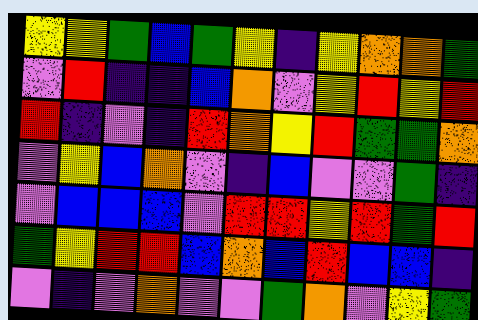[["yellow", "yellow", "green", "blue", "green", "yellow", "indigo", "yellow", "orange", "orange", "green"], ["violet", "red", "indigo", "indigo", "blue", "orange", "violet", "yellow", "red", "yellow", "red"], ["red", "indigo", "violet", "indigo", "red", "orange", "yellow", "red", "green", "green", "orange"], ["violet", "yellow", "blue", "orange", "violet", "indigo", "blue", "violet", "violet", "green", "indigo"], ["violet", "blue", "blue", "blue", "violet", "red", "red", "yellow", "red", "green", "red"], ["green", "yellow", "red", "red", "blue", "orange", "blue", "red", "blue", "blue", "indigo"], ["violet", "indigo", "violet", "orange", "violet", "violet", "green", "orange", "violet", "yellow", "green"]]